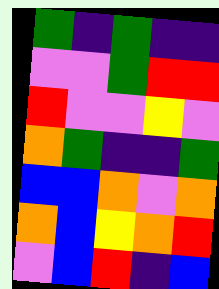[["green", "indigo", "green", "indigo", "indigo"], ["violet", "violet", "green", "red", "red"], ["red", "violet", "violet", "yellow", "violet"], ["orange", "green", "indigo", "indigo", "green"], ["blue", "blue", "orange", "violet", "orange"], ["orange", "blue", "yellow", "orange", "red"], ["violet", "blue", "red", "indigo", "blue"]]